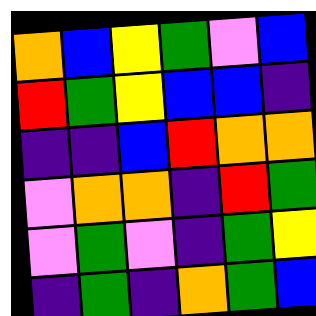[["orange", "blue", "yellow", "green", "violet", "blue"], ["red", "green", "yellow", "blue", "blue", "indigo"], ["indigo", "indigo", "blue", "red", "orange", "orange"], ["violet", "orange", "orange", "indigo", "red", "green"], ["violet", "green", "violet", "indigo", "green", "yellow"], ["indigo", "green", "indigo", "orange", "green", "blue"]]